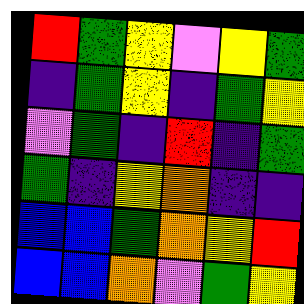[["red", "green", "yellow", "violet", "yellow", "green"], ["indigo", "green", "yellow", "indigo", "green", "yellow"], ["violet", "green", "indigo", "red", "indigo", "green"], ["green", "indigo", "yellow", "orange", "indigo", "indigo"], ["blue", "blue", "green", "orange", "yellow", "red"], ["blue", "blue", "orange", "violet", "green", "yellow"]]